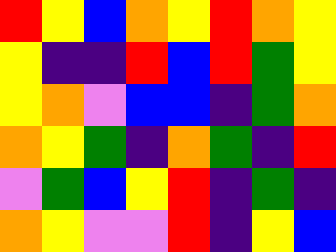[["red", "yellow", "blue", "orange", "yellow", "red", "orange", "yellow"], ["yellow", "indigo", "indigo", "red", "blue", "red", "green", "yellow"], ["yellow", "orange", "violet", "blue", "blue", "indigo", "green", "orange"], ["orange", "yellow", "green", "indigo", "orange", "green", "indigo", "red"], ["violet", "green", "blue", "yellow", "red", "indigo", "green", "indigo"], ["orange", "yellow", "violet", "violet", "red", "indigo", "yellow", "blue"]]